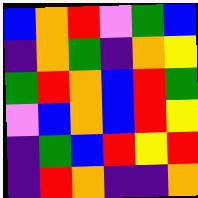[["blue", "orange", "red", "violet", "green", "blue"], ["indigo", "orange", "green", "indigo", "orange", "yellow"], ["green", "red", "orange", "blue", "red", "green"], ["violet", "blue", "orange", "blue", "red", "yellow"], ["indigo", "green", "blue", "red", "yellow", "red"], ["indigo", "red", "orange", "indigo", "indigo", "orange"]]